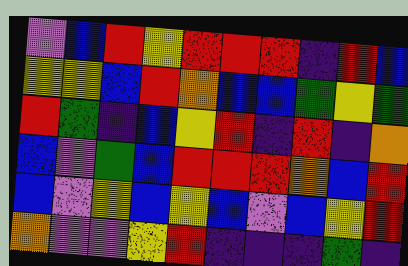[["violet", "blue", "red", "yellow", "red", "red", "red", "indigo", "red", "blue"], ["yellow", "yellow", "blue", "red", "orange", "blue", "blue", "green", "yellow", "green"], ["red", "green", "indigo", "blue", "yellow", "red", "indigo", "red", "indigo", "orange"], ["blue", "violet", "green", "blue", "red", "red", "red", "orange", "blue", "red"], ["blue", "violet", "yellow", "blue", "yellow", "blue", "violet", "blue", "yellow", "red"], ["orange", "violet", "violet", "yellow", "red", "indigo", "indigo", "indigo", "green", "indigo"]]